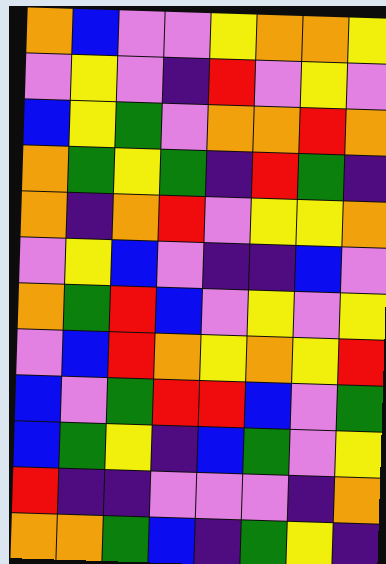[["orange", "blue", "violet", "violet", "yellow", "orange", "orange", "yellow"], ["violet", "yellow", "violet", "indigo", "red", "violet", "yellow", "violet"], ["blue", "yellow", "green", "violet", "orange", "orange", "red", "orange"], ["orange", "green", "yellow", "green", "indigo", "red", "green", "indigo"], ["orange", "indigo", "orange", "red", "violet", "yellow", "yellow", "orange"], ["violet", "yellow", "blue", "violet", "indigo", "indigo", "blue", "violet"], ["orange", "green", "red", "blue", "violet", "yellow", "violet", "yellow"], ["violet", "blue", "red", "orange", "yellow", "orange", "yellow", "red"], ["blue", "violet", "green", "red", "red", "blue", "violet", "green"], ["blue", "green", "yellow", "indigo", "blue", "green", "violet", "yellow"], ["red", "indigo", "indigo", "violet", "violet", "violet", "indigo", "orange"], ["orange", "orange", "green", "blue", "indigo", "green", "yellow", "indigo"]]